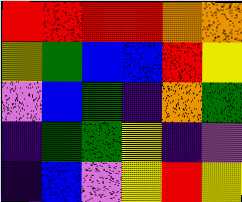[["red", "red", "red", "red", "orange", "orange"], ["yellow", "green", "blue", "blue", "red", "yellow"], ["violet", "blue", "green", "indigo", "orange", "green"], ["indigo", "green", "green", "yellow", "indigo", "violet"], ["indigo", "blue", "violet", "yellow", "red", "yellow"]]